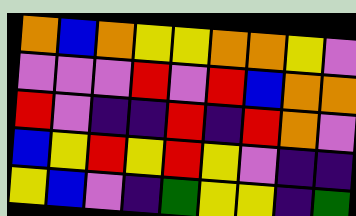[["orange", "blue", "orange", "yellow", "yellow", "orange", "orange", "yellow", "violet"], ["violet", "violet", "violet", "red", "violet", "red", "blue", "orange", "orange"], ["red", "violet", "indigo", "indigo", "red", "indigo", "red", "orange", "violet"], ["blue", "yellow", "red", "yellow", "red", "yellow", "violet", "indigo", "indigo"], ["yellow", "blue", "violet", "indigo", "green", "yellow", "yellow", "indigo", "green"]]